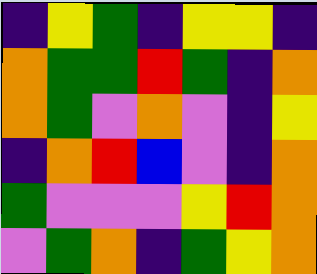[["indigo", "yellow", "green", "indigo", "yellow", "yellow", "indigo"], ["orange", "green", "green", "red", "green", "indigo", "orange"], ["orange", "green", "violet", "orange", "violet", "indigo", "yellow"], ["indigo", "orange", "red", "blue", "violet", "indigo", "orange"], ["green", "violet", "violet", "violet", "yellow", "red", "orange"], ["violet", "green", "orange", "indigo", "green", "yellow", "orange"]]